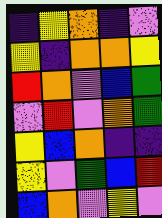[["indigo", "yellow", "orange", "indigo", "violet"], ["yellow", "indigo", "orange", "orange", "yellow"], ["red", "orange", "violet", "blue", "green"], ["violet", "red", "violet", "orange", "green"], ["yellow", "blue", "orange", "indigo", "indigo"], ["yellow", "violet", "green", "blue", "red"], ["blue", "orange", "violet", "yellow", "violet"]]